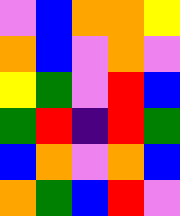[["violet", "blue", "orange", "orange", "yellow"], ["orange", "blue", "violet", "orange", "violet"], ["yellow", "green", "violet", "red", "blue"], ["green", "red", "indigo", "red", "green"], ["blue", "orange", "violet", "orange", "blue"], ["orange", "green", "blue", "red", "violet"]]